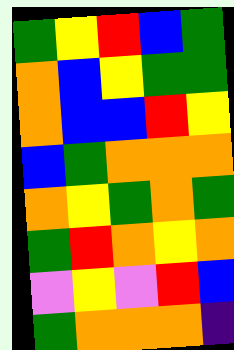[["green", "yellow", "red", "blue", "green"], ["orange", "blue", "yellow", "green", "green"], ["orange", "blue", "blue", "red", "yellow"], ["blue", "green", "orange", "orange", "orange"], ["orange", "yellow", "green", "orange", "green"], ["green", "red", "orange", "yellow", "orange"], ["violet", "yellow", "violet", "red", "blue"], ["green", "orange", "orange", "orange", "indigo"]]